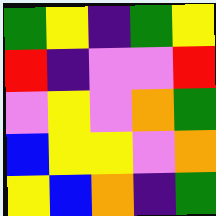[["green", "yellow", "indigo", "green", "yellow"], ["red", "indigo", "violet", "violet", "red"], ["violet", "yellow", "violet", "orange", "green"], ["blue", "yellow", "yellow", "violet", "orange"], ["yellow", "blue", "orange", "indigo", "green"]]